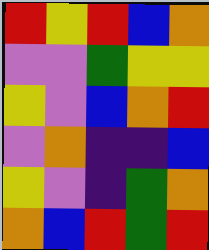[["red", "yellow", "red", "blue", "orange"], ["violet", "violet", "green", "yellow", "yellow"], ["yellow", "violet", "blue", "orange", "red"], ["violet", "orange", "indigo", "indigo", "blue"], ["yellow", "violet", "indigo", "green", "orange"], ["orange", "blue", "red", "green", "red"]]